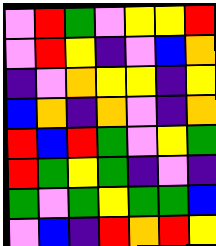[["violet", "red", "green", "violet", "yellow", "yellow", "red"], ["violet", "red", "yellow", "indigo", "violet", "blue", "orange"], ["indigo", "violet", "orange", "yellow", "yellow", "indigo", "yellow"], ["blue", "orange", "indigo", "orange", "violet", "indigo", "orange"], ["red", "blue", "red", "green", "violet", "yellow", "green"], ["red", "green", "yellow", "green", "indigo", "violet", "indigo"], ["green", "violet", "green", "yellow", "green", "green", "blue"], ["violet", "blue", "indigo", "red", "orange", "red", "yellow"]]